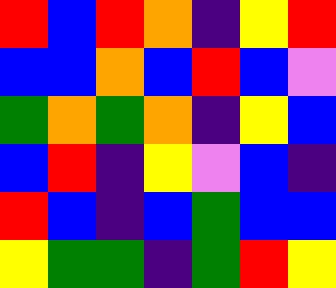[["red", "blue", "red", "orange", "indigo", "yellow", "red"], ["blue", "blue", "orange", "blue", "red", "blue", "violet"], ["green", "orange", "green", "orange", "indigo", "yellow", "blue"], ["blue", "red", "indigo", "yellow", "violet", "blue", "indigo"], ["red", "blue", "indigo", "blue", "green", "blue", "blue"], ["yellow", "green", "green", "indigo", "green", "red", "yellow"]]